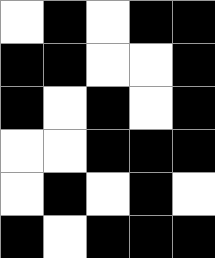[["white", "black", "white", "black", "black"], ["black", "black", "white", "white", "black"], ["black", "white", "black", "white", "black"], ["white", "white", "black", "black", "black"], ["white", "black", "white", "black", "white"], ["black", "white", "black", "black", "black"]]